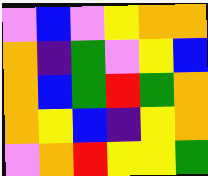[["violet", "blue", "violet", "yellow", "orange", "orange"], ["orange", "indigo", "green", "violet", "yellow", "blue"], ["orange", "blue", "green", "red", "green", "orange"], ["orange", "yellow", "blue", "indigo", "yellow", "orange"], ["violet", "orange", "red", "yellow", "yellow", "green"]]